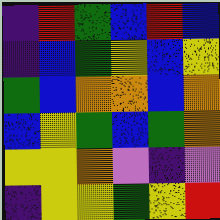[["indigo", "red", "green", "blue", "red", "blue"], ["indigo", "blue", "green", "yellow", "blue", "yellow"], ["green", "blue", "orange", "orange", "blue", "orange"], ["blue", "yellow", "green", "blue", "green", "orange"], ["yellow", "yellow", "orange", "violet", "indigo", "violet"], ["indigo", "yellow", "yellow", "green", "yellow", "red"]]